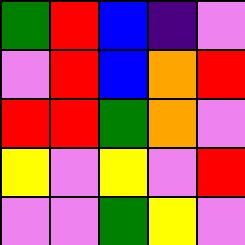[["green", "red", "blue", "indigo", "violet"], ["violet", "red", "blue", "orange", "red"], ["red", "red", "green", "orange", "violet"], ["yellow", "violet", "yellow", "violet", "red"], ["violet", "violet", "green", "yellow", "violet"]]